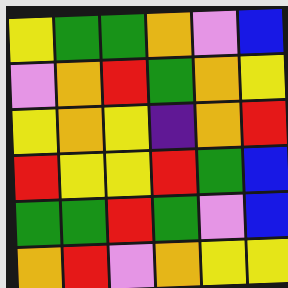[["yellow", "green", "green", "orange", "violet", "blue"], ["violet", "orange", "red", "green", "orange", "yellow"], ["yellow", "orange", "yellow", "indigo", "orange", "red"], ["red", "yellow", "yellow", "red", "green", "blue"], ["green", "green", "red", "green", "violet", "blue"], ["orange", "red", "violet", "orange", "yellow", "yellow"]]